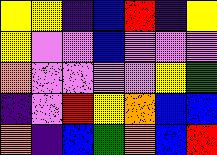[["yellow", "yellow", "indigo", "blue", "red", "indigo", "yellow"], ["yellow", "violet", "violet", "blue", "violet", "violet", "violet"], ["orange", "violet", "violet", "violet", "violet", "yellow", "green"], ["indigo", "violet", "red", "yellow", "orange", "blue", "blue"], ["orange", "indigo", "blue", "green", "orange", "blue", "red"]]